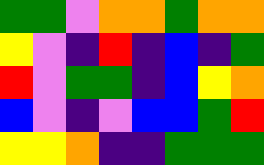[["green", "green", "violet", "orange", "orange", "green", "orange", "orange"], ["yellow", "violet", "indigo", "red", "indigo", "blue", "indigo", "green"], ["red", "violet", "green", "green", "indigo", "blue", "yellow", "orange"], ["blue", "violet", "indigo", "violet", "blue", "blue", "green", "red"], ["yellow", "yellow", "orange", "indigo", "indigo", "green", "green", "green"]]